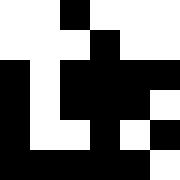[["white", "white", "black", "white", "white", "white"], ["white", "white", "white", "black", "white", "white"], ["black", "white", "black", "black", "black", "black"], ["black", "white", "black", "black", "black", "white"], ["black", "white", "white", "black", "white", "black"], ["black", "black", "black", "black", "black", "white"]]